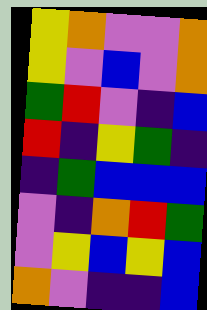[["yellow", "orange", "violet", "violet", "orange"], ["yellow", "violet", "blue", "violet", "orange"], ["green", "red", "violet", "indigo", "blue"], ["red", "indigo", "yellow", "green", "indigo"], ["indigo", "green", "blue", "blue", "blue"], ["violet", "indigo", "orange", "red", "green"], ["violet", "yellow", "blue", "yellow", "blue"], ["orange", "violet", "indigo", "indigo", "blue"]]